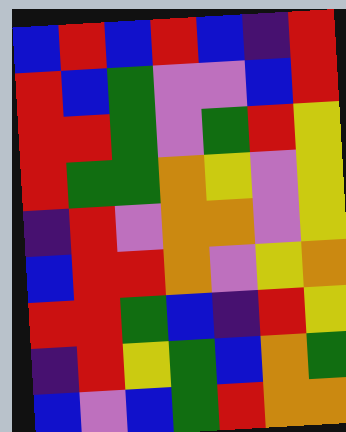[["blue", "red", "blue", "red", "blue", "indigo", "red"], ["red", "blue", "green", "violet", "violet", "blue", "red"], ["red", "red", "green", "violet", "green", "red", "yellow"], ["red", "green", "green", "orange", "yellow", "violet", "yellow"], ["indigo", "red", "violet", "orange", "orange", "violet", "yellow"], ["blue", "red", "red", "orange", "violet", "yellow", "orange"], ["red", "red", "green", "blue", "indigo", "red", "yellow"], ["indigo", "red", "yellow", "green", "blue", "orange", "green"], ["blue", "violet", "blue", "green", "red", "orange", "orange"]]